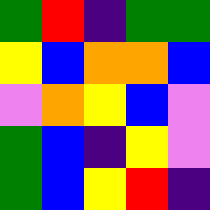[["green", "red", "indigo", "green", "green"], ["yellow", "blue", "orange", "orange", "blue"], ["violet", "orange", "yellow", "blue", "violet"], ["green", "blue", "indigo", "yellow", "violet"], ["green", "blue", "yellow", "red", "indigo"]]